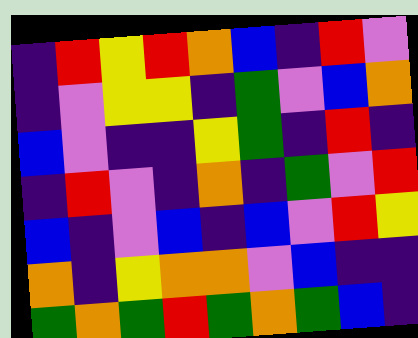[["indigo", "red", "yellow", "red", "orange", "blue", "indigo", "red", "violet"], ["indigo", "violet", "yellow", "yellow", "indigo", "green", "violet", "blue", "orange"], ["blue", "violet", "indigo", "indigo", "yellow", "green", "indigo", "red", "indigo"], ["indigo", "red", "violet", "indigo", "orange", "indigo", "green", "violet", "red"], ["blue", "indigo", "violet", "blue", "indigo", "blue", "violet", "red", "yellow"], ["orange", "indigo", "yellow", "orange", "orange", "violet", "blue", "indigo", "indigo"], ["green", "orange", "green", "red", "green", "orange", "green", "blue", "indigo"]]